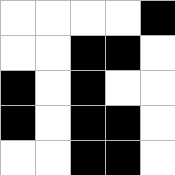[["white", "white", "white", "white", "black"], ["white", "white", "black", "black", "white"], ["black", "white", "black", "white", "white"], ["black", "white", "black", "black", "white"], ["white", "white", "black", "black", "white"]]